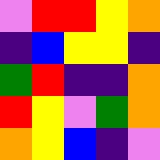[["violet", "red", "red", "yellow", "orange"], ["indigo", "blue", "yellow", "yellow", "indigo"], ["green", "red", "indigo", "indigo", "orange"], ["red", "yellow", "violet", "green", "orange"], ["orange", "yellow", "blue", "indigo", "violet"]]